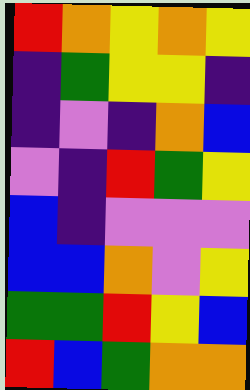[["red", "orange", "yellow", "orange", "yellow"], ["indigo", "green", "yellow", "yellow", "indigo"], ["indigo", "violet", "indigo", "orange", "blue"], ["violet", "indigo", "red", "green", "yellow"], ["blue", "indigo", "violet", "violet", "violet"], ["blue", "blue", "orange", "violet", "yellow"], ["green", "green", "red", "yellow", "blue"], ["red", "blue", "green", "orange", "orange"]]